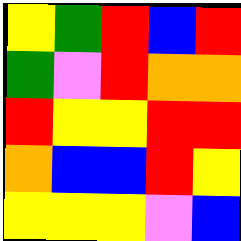[["yellow", "green", "red", "blue", "red"], ["green", "violet", "red", "orange", "orange"], ["red", "yellow", "yellow", "red", "red"], ["orange", "blue", "blue", "red", "yellow"], ["yellow", "yellow", "yellow", "violet", "blue"]]